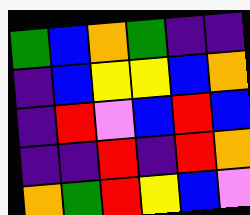[["green", "blue", "orange", "green", "indigo", "indigo"], ["indigo", "blue", "yellow", "yellow", "blue", "orange"], ["indigo", "red", "violet", "blue", "red", "blue"], ["indigo", "indigo", "red", "indigo", "red", "orange"], ["orange", "green", "red", "yellow", "blue", "violet"]]